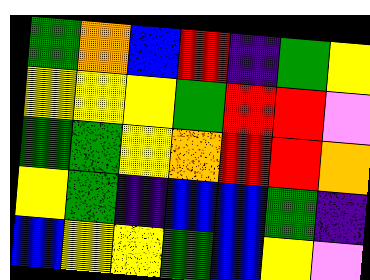[["green", "orange", "blue", "red", "indigo", "green", "yellow"], ["yellow", "yellow", "yellow", "green", "red", "red", "violet"], ["green", "green", "yellow", "orange", "red", "red", "orange"], ["yellow", "green", "indigo", "blue", "blue", "green", "indigo"], ["blue", "yellow", "yellow", "green", "blue", "yellow", "violet"]]